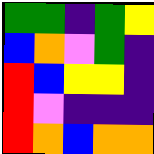[["green", "green", "indigo", "green", "yellow"], ["blue", "orange", "violet", "green", "indigo"], ["red", "blue", "yellow", "yellow", "indigo"], ["red", "violet", "indigo", "indigo", "indigo"], ["red", "orange", "blue", "orange", "orange"]]